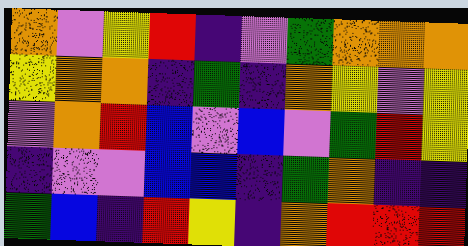[["orange", "violet", "yellow", "red", "indigo", "violet", "green", "orange", "orange", "orange"], ["yellow", "orange", "orange", "indigo", "green", "indigo", "orange", "yellow", "violet", "yellow"], ["violet", "orange", "red", "blue", "violet", "blue", "violet", "green", "red", "yellow"], ["indigo", "violet", "violet", "blue", "blue", "indigo", "green", "orange", "indigo", "indigo"], ["green", "blue", "indigo", "red", "yellow", "indigo", "orange", "red", "red", "red"]]